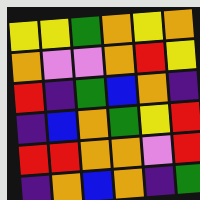[["yellow", "yellow", "green", "orange", "yellow", "orange"], ["orange", "violet", "violet", "orange", "red", "yellow"], ["red", "indigo", "green", "blue", "orange", "indigo"], ["indigo", "blue", "orange", "green", "yellow", "red"], ["red", "red", "orange", "orange", "violet", "red"], ["indigo", "orange", "blue", "orange", "indigo", "green"]]